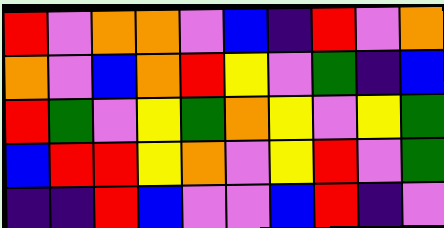[["red", "violet", "orange", "orange", "violet", "blue", "indigo", "red", "violet", "orange"], ["orange", "violet", "blue", "orange", "red", "yellow", "violet", "green", "indigo", "blue"], ["red", "green", "violet", "yellow", "green", "orange", "yellow", "violet", "yellow", "green"], ["blue", "red", "red", "yellow", "orange", "violet", "yellow", "red", "violet", "green"], ["indigo", "indigo", "red", "blue", "violet", "violet", "blue", "red", "indigo", "violet"]]